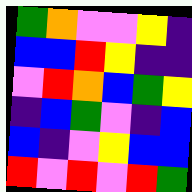[["green", "orange", "violet", "violet", "yellow", "indigo"], ["blue", "blue", "red", "yellow", "indigo", "indigo"], ["violet", "red", "orange", "blue", "green", "yellow"], ["indigo", "blue", "green", "violet", "indigo", "blue"], ["blue", "indigo", "violet", "yellow", "blue", "blue"], ["red", "violet", "red", "violet", "red", "green"]]